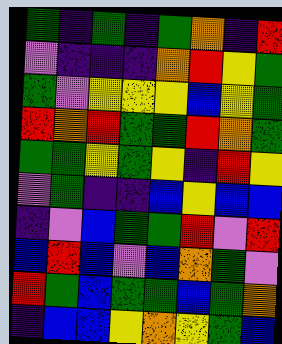[["green", "indigo", "green", "indigo", "green", "orange", "indigo", "red"], ["violet", "indigo", "indigo", "indigo", "orange", "red", "yellow", "green"], ["green", "violet", "yellow", "yellow", "yellow", "blue", "yellow", "green"], ["red", "orange", "red", "green", "green", "red", "orange", "green"], ["green", "green", "yellow", "green", "yellow", "indigo", "red", "yellow"], ["violet", "green", "indigo", "indigo", "blue", "yellow", "blue", "blue"], ["indigo", "violet", "blue", "green", "green", "red", "violet", "red"], ["blue", "red", "blue", "violet", "blue", "orange", "green", "violet"], ["red", "green", "blue", "green", "green", "blue", "green", "orange"], ["indigo", "blue", "blue", "yellow", "orange", "yellow", "green", "blue"]]